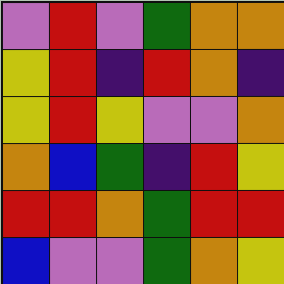[["violet", "red", "violet", "green", "orange", "orange"], ["yellow", "red", "indigo", "red", "orange", "indigo"], ["yellow", "red", "yellow", "violet", "violet", "orange"], ["orange", "blue", "green", "indigo", "red", "yellow"], ["red", "red", "orange", "green", "red", "red"], ["blue", "violet", "violet", "green", "orange", "yellow"]]